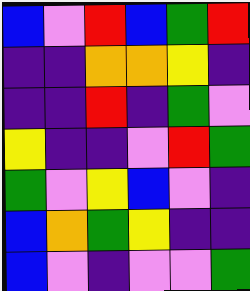[["blue", "violet", "red", "blue", "green", "red"], ["indigo", "indigo", "orange", "orange", "yellow", "indigo"], ["indigo", "indigo", "red", "indigo", "green", "violet"], ["yellow", "indigo", "indigo", "violet", "red", "green"], ["green", "violet", "yellow", "blue", "violet", "indigo"], ["blue", "orange", "green", "yellow", "indigo", "indigo"], ["blue", "violet", "indigo", "violet", "violet", "green"]]